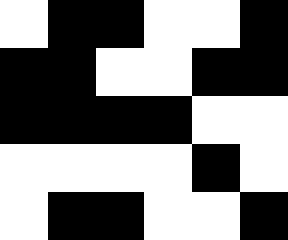[["white", "black", "black", "white", "white", "black"], ["black", "black", "white", "white", "black", "black"], ["black", "black", "black", "black", "white", "white"], ["white", "white", "white", "white", "black", "white"], ["white", "black", "black", "white", "white", "black"]]